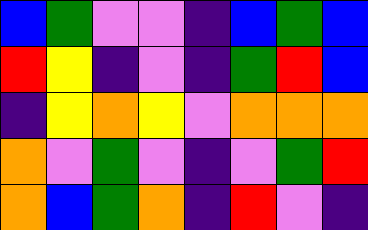[["blue", "green", "violet", "violet", "indigo", "blue", "green", "blue"], ["red", "yellow", "indigo", "violet", "indigo", "green", "red", "blue"], ["indigo", "yellow", "orange", "yellow", "violet", "orange", "orange", "orange"], ["orange", "violet", "green", "violet", "indigo", "violet", "green", "red"], ["orange", "blue", "green", "orange", "indigo", "red", "violet", "indigo"]]